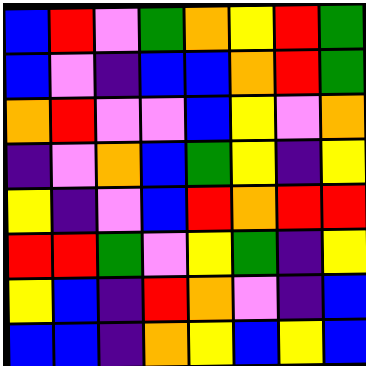[["blue", "red", "violet", "green", "orange", "yellow", "red", "green"], ["blue", "violet", "indigo", "blue", "blue", "orange", "red", "green"], ["orange", "red", "violet", "violet", "blue", "yellow", "violet", "orange"], ["indigo", "violet", "orange", "blue", "green", "yellow", "indigo", "yellow"], ["yellow", "indigo", "violet", "blue", "red", "orange", "red", "red"], ["red", "red", "green", "violet", "yellow", "green", "indigo", "yellow"], ["yellow", "blue", "indigo", "red", "orange", "violet", "indigo", "blue"], ["blue", "blue", "indigo", "orange", "yellow", "blue", "yellow", "blue"]]